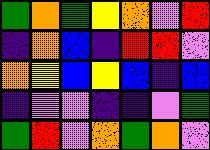[["green", "orange", "green", "yellow", "orange", "violet", "red"], ["indigo", "orange", "blue", "indigo", "red", "red", "violet"], ["orange", "yellow", "blue", "yellow", "blue", "indigo", "blue"], ["indigo", "violet", "violet", "indigo", "indigo", "violet", "green"], ["green", "red", "violet", "orange", "green", "orange", "violet"]]